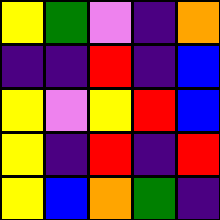[["yellow", "green", "violet", "indigo", "orange"], ["indigo", "indigo", "red", "indigo", "blue"], ["yellow", "violet", "yellow", "red", "blue"], ["yellow", "indigo", "red", "indigo", "red"], ["yellow", "blue", "orange", "green", "indigo"]]